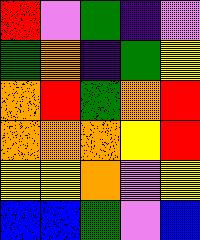[["red", "violet", "green", "indigo", "violet"], ["green", "orange", "indigo", "green", "yellow"], ["orange", "red", "green", "orange", "red"], ["orange", "orange", "orange", "yellow", "red"], ["yellow", "yellow", "orange", "violet", "yellow"], ["blue", "blue", "green", "violet", "blue"]]